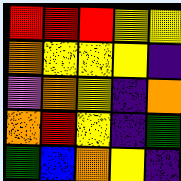[["red", "red", "red", "yellow", "yellow"], ["orange", "yellow", "yellow", "yellow", "indigo"], ["violet", "orange", "yellow", "indigo", "orange"], ["orange", "red", "yellow", "indigo", "green"], ["green", "blue", "orange", "yellow", "indigo"]]